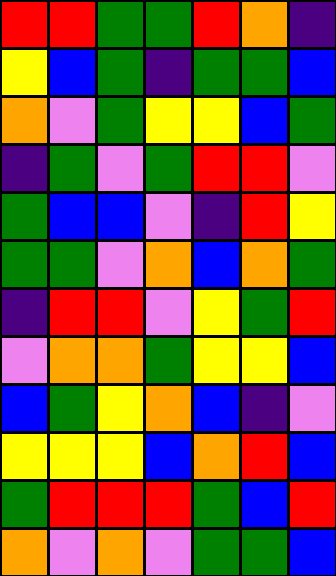[["red", "red", "green", "green", "red", "orange", "indigo"], ["yellow", "blue", "green", "indigo", "green", "green", "blue"], ["orange", "violet", "green", "yellow", "yellow", "blue", "green"], ["indigo", "green", "violet", "green", "red", "red", "violet"], ["green", "blue", "blue", "violet", "indigo", "red", "yellow"], ["green", "green", "violet", "orange", "blue", "orange", "green"], ["indigo", "red", "red", "violet", "yellow", "green", "red"], ["violet", "orange", "orange", "green", "yellow", "yellow", "blue"], ["blue", "green", "yellow", "orange", "blue", "indigo", "violet"], ["yellow", "yellow", "yellow", "blue", "orange", "red", "blue"], ["green", "red", "red", "red", "green", "blue", "red"], ["orange", "violet", "orange", "violet", "green", "green", "blue"]]